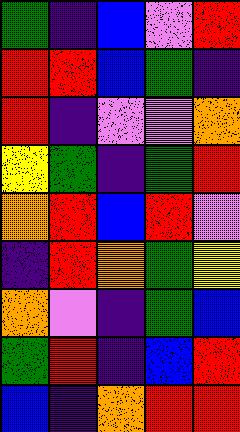[["green", "indigo", "blue", "violet", "red"], ["red", "red", "blue", "green", "indigo"], ["red", "indigo", "violet", "violet", "orange"], ["yellow", "green", "indigo", "green", "red"], ["orange", "red", "blue", "red", "violet"], ["indigo", "red", "orange", "green", "yellow"], ["orange", "violet", "indigo", "green", "blue"], ["green", "red", "indigo", "blue", "red"], ["blue", "indigo", "orange", "red", "red"]]